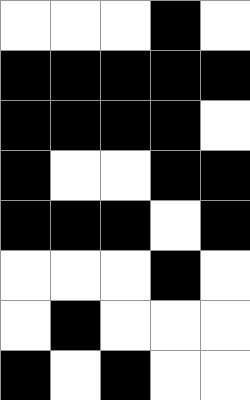[["white", "white", "white", "black", "white"], ["black", "black", "black", "black", "black"], ["black", "black", "black", "black", "white"], ["black", "white", "white", "black", "black"], ["black", "black", "black", "white", "black"], ["white", "white", "white", "black", "white"], ["white", "black", "white", "white", "white"], ["black", "white", "black", "white", "white"]]